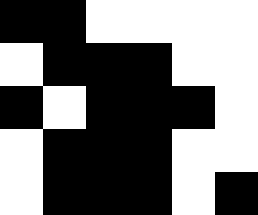[["black", "black", "white", "white", "white", "white"], ["white", "black", "black", "black", "white", "white"], ["black", "white", "black", "black", "black", "white"], ["white", "black", "black", "black", "white", "white"], ["white", "black", "black", "black", "white", "black"]]